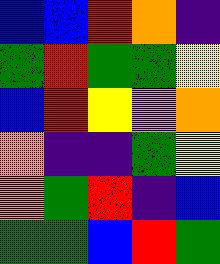[["blue", "blue", "red", "orange", "indigo"], ["green", "red", "green", "green", "yellow"], ["blue", "red", "yellow", "violet", "orange"], ["orange", "indigo", "indigo", "green", "yellow"], ["orange", "green", "red", "indigo", "blue"], ["green", "green", "blue", "red", "green"]]